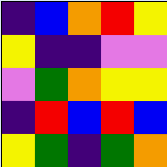[["indigo", "blue", "orange", "red", "yellow"], ["yellow", "indigo", "indigo", "violet", "violet"], ["violet", "green", "orange", "yellow", "yellow"], ["indigo", "red", "blue", "red", "blue"], ["yellow", "green", "indigo", "green", "orange"]]